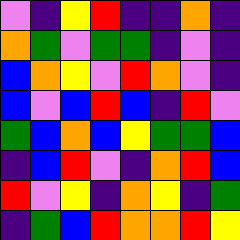[["violet", "indigo", "yellow", "red", "indigo", "indigo", "orange", "indigo"], ["orange", "green", "violet", "green", "green", "indigo", "violet", "indigo"], ["blue", "orange", "yellow", "violet", "red", "orange", "violet", "indigo"], ["blue", "violet", "blue", "red", "blue", "indigo", "red", "violet"], ["green", "blue", "orange", "blue", "yellow", "green", "green", "blue"], ["indigo", "blue", "red", "violet", "indigo", "orange", "red", "blue"], ["red", "violet", "yellow", "indigo", "orange", "yellow", "indigo", "green"], ["indigo", "green", "blue", "red", "orange", "orange", "red", "yellow"]]